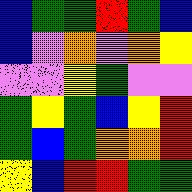[["blue", "green", "green", "red", "green", "blue"], ["blue", "violet", "orange", "violet", "orange", "yellow"], ["violet", "violet", "yellow", "green", "violet", "violet"], ["green", "yellow", "green", "blue", "yellow", "red"], ["green", "blue", "green", "orange", "orange", "red"], ["yellow", "blue", "red", "red", "green", "green"]]